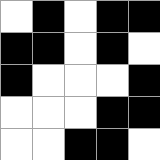[["white", "black", "white", "black", "black"], ["black", "black", "white", "black", "white"], ["black", "white", "white", "white", "black"], ["white", "white", "white", "black", "black"], ["white", "white", "black", "black", "white"]]